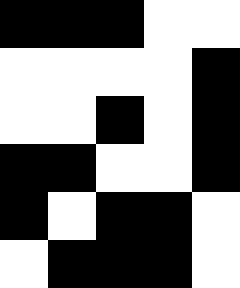[["black", "black", "black", "white", "white"], ["white", "white", "white", "white", "black"], ["white", "white", "black", "white", "black"], ["black", "black", "white", "white", "black"], ["black", "white", "black", "black", "white"], ["white", "black", "black", "black", "white"]]